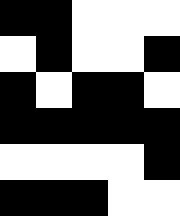[["black", "black", "white", "white", "white"], ["white", "black", "white", "white", "black"], ["black", "white", "black", "black", "white"], ["black", "black", "black", "black", "black"], ["white", "white", "white", "white", "black"], ["black", "black", "black", "white", "white"]]